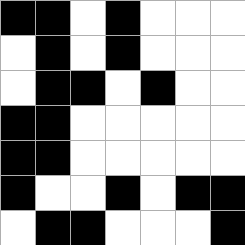[["black", "black", "white", "black", "white", "white", "white"], ["white", "black", "white", "black", "white", "white", "white"], ["white", "black", "black", "white", "black", "white", "white"], ["black", "black", "white", "white", "white", "white", "white"], ["black", "black", "white", "white", "white", "white", "white"], ["black", "white", "white", "black", "white", "black", "black"], ["white", "black", "black", "white", "white", "white", "black"]]